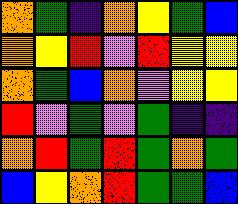[["orange", "green", "indigo", "orange", "yellow", "green", "blue"], ["orange", "yellow", "red", "violet", "red", "yellow", "yellow"], ["orange", "green", "blue", "orange", "violet", "yellow", "yellow"], ["red", "violet", "green", "violet", "green", "indigo", "indigo"], ["orange", "red", "green", "red", "green", "orange", "green"], ["blue", "yellow", "orange", "red", "green", "green", "blue"]]